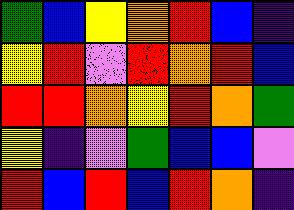[["green", "blue", "yellow", "orange", "red", "blue", "indigo"], ["yellow", "red", "violet", "red", "orange", "red", "blue"], ["red", "red", "orange", "yellow", "red", "orange", "green"], ["yellow", "indigo", "violet", "green", "blue", "blue", "violet"], ["red", "blue", "red", "blue", "red", "orange", "indigo"]]